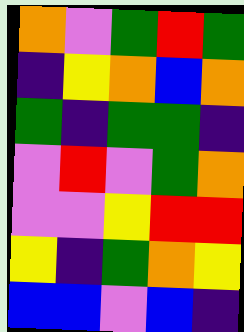[["orange", "violet", "green", "red", "green"], ["indigo", "yellow", "orange", "blue", "orange"], ["green", "indigo", "green", "green", "indigo"], ["violet", "red", "violet", "green", "orange"], ["violet", "violet", "yellow", "red", "red"], ["yellow", "indigo", "green", "orange", "yellow"], ["blue", "blue", "violet", "blue", "indigo"]]